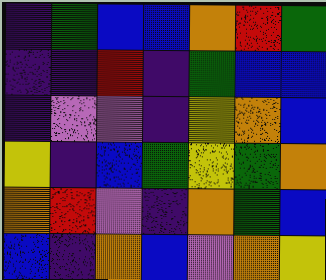[["indigo", "green", "blue", "blue", "orange", "red", "green"], ["indigo", "indigo", "red", "indigo", "green", "blue", "blue"], ["indigo", "violet", "violet", "indigo", "yellow", "orange", "blue"], ["yellow", "indigo", "blue", "green", "yellow", "green", "orange"], ["orange", "red", "violet", "indigo", "orange", "green", "blue"], ["blue", "indigo", "orange", "blue", "violet", "orange", "yellow"]]